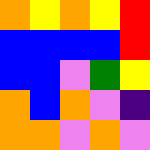[["orange", "yellow", "orange", "yellow", "red"], ["blue", "blue", "blue", "blue", "red"], ["blue", "blue", "violet", "green", "yellow"], ["orange", "blue", "orange", "violet", "indigo"], ["orange", "orange", "violet", "orange", "violet"]]